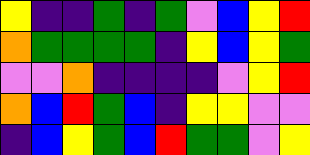[["yellow", "indigo", "indigo", "green", "indigo", "green", "violet", "blue", "yellow", "red"], ["orange", "green", "green", "green", "green", "indigo", "yellow", "blue", "yellow", "green"], ["violet", "violet", "orange", "indigo", "indigo", "indigo", "indigo", "violet", "yellow", "red"], ["orange", "blue", "red", "green", "blue", "indigo", "yellow", "yellow", "violet", "violet"], ["indigo", "blue", "yellow", "green", "blue", "red", "green", "green", "violet", "yellow"]]